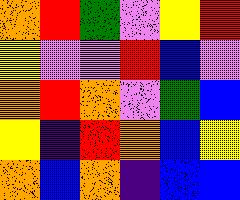[["orange", "red", "green", "violet", "yellow", "red"], ["yellow", "violet", "violet", "red", "blue", "violet"], ["orange", "red", "orange", "violet", "green", "blue"], ["yellow", "indigo", "red", "orange", "blue", "yellow"], ["orange", "blue", "orange", "indigo", "blue", "blue"]]